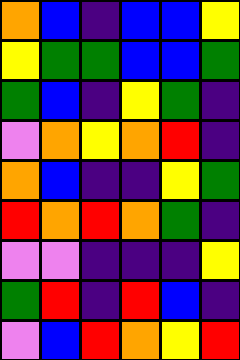[["orange", "blue", "indigo", "blue", "blue", "yellow"], ["yellow", "green", "green", "blue", "blue", "green"], ["green", "blue", "indigo", "yellow", "green", "indigo"], ["violet", "orange", "yellow", "orange", "red", "indigo"], ["orange", "blue", "indigo", "indigo", "yellow", "green"], ["red", "orange", "red", "orange", "green", "indigo"], ["violet", "violet", "indigo", "indigo", "indigo", "yellow"], ["green", "red", "indigo", "red", "blue", "indigo"], ["violet", "blue", "red", "orange", "yellow", "red"]]